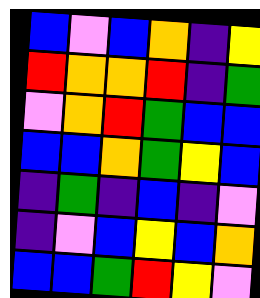[["blue", "violet", "blue", "orange", "indigo", "yellow"], ["red", "orange", "orange", "red", "indigo", "green"], ["violet", "orange", "red", "green", "blue", "blue"], ["blue", "blue", "orange", "green", "yellow", "blue"], ["indigo", "green", "indigo", "blue", "indigo", "violet"], ["indigo", "violet", "blue", "yellow", "blue", "orange"], ["blue", "blue", "green", "red", "yellow", "violet"]]